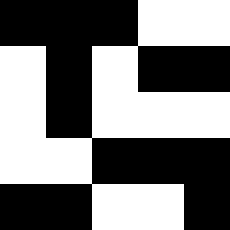[["black", "black", "black", "white", "white"], ["white", "black", "white", "black", "black"], ["white", "black", "white", "white", "white"], ["white", "white", "black", "black", "black"], ["black", "black", "white", "white", "black"]]